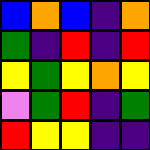[["blue", "orange", "blue", "indigo", "orange"], ["green", "indigo", "red", "indigo", "red"], ["yellow", "green", "yellow", "orange", "yellow"], ["violet", "green", "red", "indigo", "green"], ["red", "yellow", "yellow", "indigo", "indigo"]]